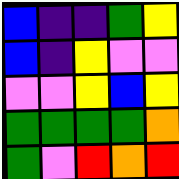[["blue", "indigo", "indigo", "green", "yellow"], ["blue", "indigo", "yellow", "violet", "violet"], ["violet", "violet", "yellow", "blue", "yellow"], ["green", "green", "green", "green", "orange"], ["green", "violet", "red", "orange", "red"]]